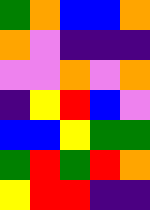[["green", "orange", "blue", "blue", "orange"], ["orange", "violet", "indigo", "indigo", "indigo"], ["violet", "violet", "orange", "violet", "orange"], ["indigo", "yellow", "red", "blue", "violet"], ["blue", "blue", "yellow", "green", "green"], ["green", "red", "green", "red", "orange"], ["yellow", "red", "red", "indigo", "indigo"]]